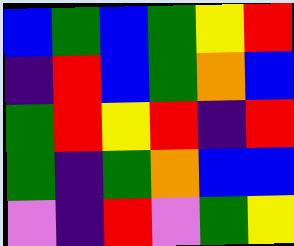[["blue", "green", "blue", "green", "yellow", "red"], ["indigo", "red", "blue", "green", "orange", "blue"], ["green", "red", "yellow", "red", "indigo", "red"], ["green", "indigo", "green", "orange", "blue", "blue"], ["violet", "indigo", "red", "violet", "green", "yellow"]]